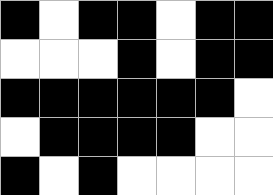[["black", "white", "black", "black", "white", "black", "black"], ["white", "white", "white", "black", "white", "black", "black"], ["black", "black", "black", "black", "black", "black", "white"], ["white", "black", "black", "black", "black", "white", "white"], ["black", "white", "black", "white", "white", "white", "white"]]